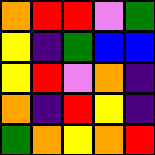[["orange", "red", "red", "violet", "green"], ["yellow", "indigo", "green", "blue", "blue"], ["yellow", "red", "violet", "orange", "indigo"], ["orange", "indigo", "red", "yellow", "indigo"], ["green", "orange", "yellow", "orange", "red"]]